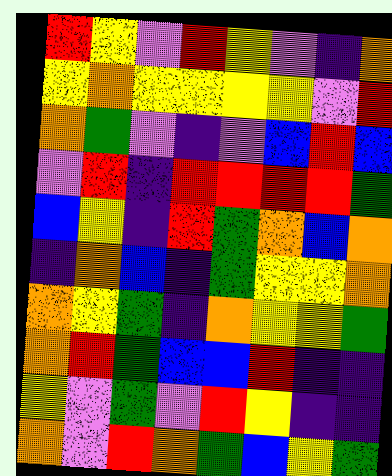[["red", "yellow", "violet", "red", "yellow", "violet", "indigo", "orange"], ["yellow", "orange", "yellow", "yellow", "yellow", "yellow", "violet", "red"], ["orange", "green", "violet", "indigo", "violet", "blue", "red", "blue"], ["violet", "red", "indigo", "red", "red", "red", "red", "green"], ["blue", "yellow", "indigo", "red", "green", "orange", "blue", "orange"], ["indigo", "orange", "blue", "indigo", "green", "yellow", "yellow", "orange"], ["orange", "yellow", "green", "indigo", "orange", "yellow", "yellow", "green"], ["orange", "red", "green", "blue", "blue", "red", "indigo", "indigo"], ["yellow", "violet", "green", "violet", "red", "yellow", "indigo", "indigo"], ["orange", "violet", "red", "orange", "green", "blue", "yellow", "green"]]